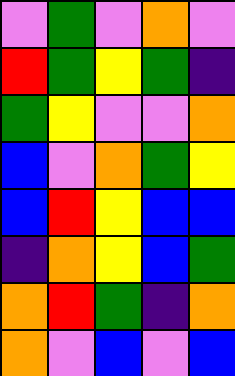[["violet", "green", "violet", "orange", "violet"], ["red", "green", "yellow", "green", "indigo"], ["green", "yellow", "violet", "violet", "orange"], ["blue", "violet", "orange", "green", "yellow"], ["blue", "red", "yellow", "blue", "blue"], ["indigo", "orange", "yellow", "blue", "green"], ["orange", "red", "green", "indigo", "orange"], ["orange", "violet", "blue", "violet", "blue"]]